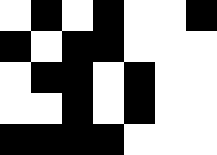[["white", "black", "white", "black", "white", "white", "black"], ["black", "white", "black", "black", "white", "white", "white"], ["white", "black", "black", "white", "black", "white", "white"], ["white", "white", "black", "white", "black", "white", "white"], ["black", "black", "black", "black", "white", "white", "white"]]